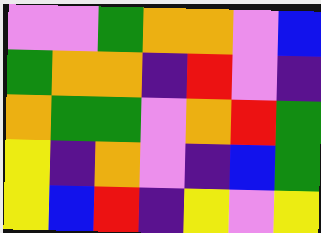[["violet", "violet", "green", "orange", "orange", "violet", "blue"], ["green", "orange", "orange", "indigo", "red", "violet", "indigo"], ["orange", "green", "green", "violet", "orange", "red", "green"], ["yellow", "indigo", "orange", "violet", "indigo", "blue", "green"], ["yellow", "blue", "red", "indigo", "yellow", "violet", "yellow"]]